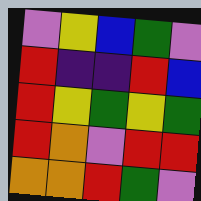[["violet", "yellow", "blue", "green", "violet"], ["red", "indigo", "indigo", "red", "blue"], ["red", "yellow", "green", "yellow", "green"], ["red", "orange", "violet", "red", "red"], ["orange", "orange", "red", "green", "violet"]]